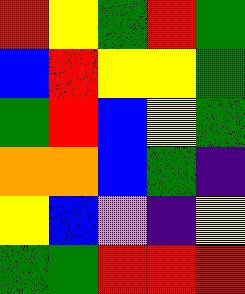[["red", "yellow", "green", "red", "green"], ["blue", "red", "yellow", "yellow", "green"], ["green", "red", "blue", "yellow", "green"], ["orange", "orange", "blue", "green", "indigo"], ["yellow", "blue", "violet", "indigo", "yellow"], ["green", "green", "red", "red", "red"]]